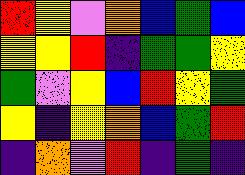[["red", "yellow", "violet", "orange", "blue", "green", "blue"], ["yellow", "yellow", "red", "indigo", "green", "green", "yellow"], ["green", "violet", "yellow", "blue", "red", "yellow", "green"], ["yellow", "indigo", "yellow", "orange", "blue", "green", "red"], ["indigo", "orange", "violet", "red", "indigo", "green", "indigo"]]